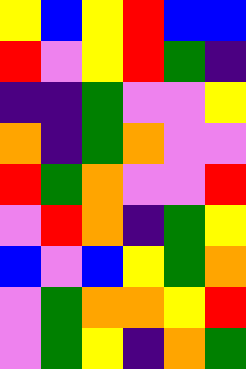[["yellow", "blue", "yellow", "red", "blue", "blue"], ["red", "violet", "yellow", "red", "green", "indigo"], ["indigo", "indigo", "green", "violet", "violet", "yellow"], ["orange", "indigo", "green", "orange", "violet", "violet"], ["red", "green", "orange", "violet", "violet", "red"], ["violet", "red", "orange", "indigo", "green", "yellow"], ["blue", "violet", "blue", "yellow", "green", "orange"], ["violet", "green", "orange", "orange", "yellow", "red"], ["violet", "green", "yellow", "indigo", "orange", "green"]]